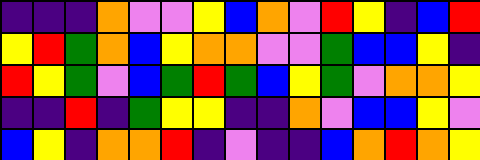[["indigo", "indigo", "indigo", "orange", "violet", "violet", "yellow", "blue", "orange", "violet", "red", "yellow", "indigo", "blue", "red"], ["yellow", "red", "green", "orange", "blue", "yellow", "orange", "orange", "violet", "violet", "green", "blue", "blue", "yellow", "indigo"], ["red", "yellow", "green", "violet", "blue", "green", "red", "green", "blue", "yellow", "green", "violet", "orange", "orange", "yellow"], ["indigo", "indigo", "red", "indigo", "green", "yellow", "yellow", "indigo", "indigo", "orange", "violet", "blue", "blue", "yellow", "violet"], ["blue", "yellow", "indigo", "orange", "orange", "red", "indigo", "violet", "indigo", "indigo", "blue", "orange", "red", "orange", "yellow"]]